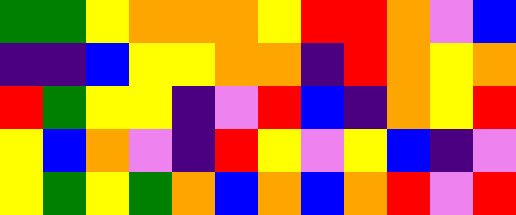[["green", "green", "yellow", "orange", "orange", "orange", "yellow", "red", "red", "orange", "violet", "blue"], ["indigo", "indigo", "blue", "yellow", "yellow", "orange", "orange", "indigo", "red", "orange", "yellow", "orange"], ["red", "green", "yellow", "yellow", "indigo", "violet", "red", "blue", "indigo", "orange", "yellow", "red"], ["yellow", "blue", "orange", "violet", "indigo", "red", "yellow", "violet", "yellow", "blue", "indigo", "violet"], ["yellow", "green", "yellow", "green", "orange", "blue", "orange", "blue", "orange", "red", "violet", "red"]]